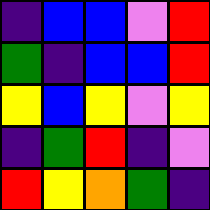[["indigo", "blue", "blue", "violet", "red"], ["green", "indigo", "blue", "blue", "red"], ["yellow", "blue", "yellow", "violet", "yellow"], ["indigo", "green", "red", "indigo", "violet"], ["red", "yellow", "orange", "green", "indigo"]]